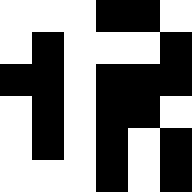[["white", "white", "white", "black", "black", "white"], ["white", "black", "white", "white", "white", "black"], ["black", "black", "white", "black", "black", "black"], ["white", "black", "white", "black", "black", "white"], ["white", "black", "white", "black", "white", "black"], ["white", "white", "white", "black", "white", "black"]]